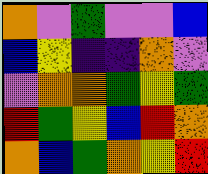[["orange", "violet", "green", "violet", "violet", "blue"], ["blue", "yellow", "indigo", "indigo", "orange", "violet"], ["violet", "orange", "orange", "green", "yellow", "green"], ["red", "green", "yellow", "blue", "red", "orange"], ["orange", "blue", "green", "orange", "yellow", "red"]]